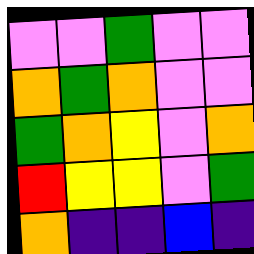[["violet", "violet", "green", "violet", "violet"], ["orange", "green", "orange", "violet", "violet"], ["green", "orange", "yellow", "violet", "orange"], ["red", "yellow", "yellow", "violet", "green"], ["orange", "indigo", "indigo", "blue", "indigo"]]